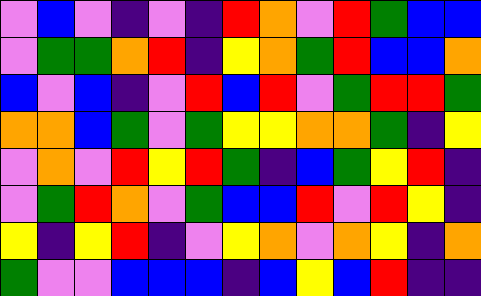[["violet", "blue", "violet", "indigo", "violet", "indigo", "red", "orange", "violet", "red", "green", "blue", "blue"], ["violet", "green", "green", "orange", "red", "indigo", "yellow", "orange", "green", "red", "blue", "blue", "orange"], ["blue", "violet", "blue", "indigo", "violet", "red", "blue", "red", "violet", "green", "red", "red", "green"], ["orange", "orange", "blue", "green", "violet", "green", "yellow", "yellow", "orange", "orange", "green", "indigo", "yellow"], ["violet", "orange", "violet", "red", "yellow", "red", "green", "indigo", "blue", "green", "yellow", "red", "indigo"], ["violet", "green", "red", "orange", "violet", "green", "blue", "blue", "red", "violet", "red", "yellow", "indigo"], ["yellow", "indigo", "yellow", "red", "indigo", "violet", "yellow", "orange", "violet", "orange", "yellow", "indigo", "orange"], ["green", "violet", "violet", "blue", "blue", "blue", "indigo", "blue", "yellow", "blue", "red", "indigo", "indigo"]]